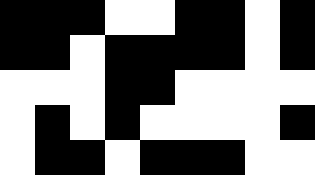[["black", "black", "black", "white", "white", "black", "black", "white", "black"], ["black", "black", "white", "black", "black", "black", "black", "white", "black"], ["white", "white", "white", "black", "black", "white", "white", "white", "white"], ["white", "black", "white", "black", "white", "white", "white", "white", "black"], ["white", "black", "black", "white", "black", "black", "black", "white", "white"]]